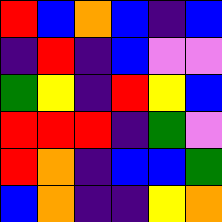[["red", "blue", "orange", "blue", "indigo", "blue"], ["indigo", "red", "indigo", "blue", "violet", "violet"], ["green", "yellow", "indigo", "red", "yellow", "blue"], ["red", "red", "red", "indigo", "green", "violet"], ["red", "orange", "indigo", "blue", "blue", "green"], ["blue", "orange", "indigo", "indigo", "yellow", "orange"]]